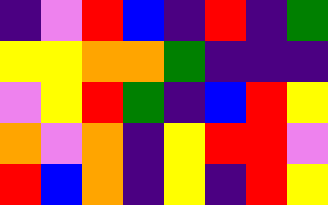[["indigo", "violet", "red", "blue", "indigo", "red", "indigo", "green"], ["yellow", "yellow", "orange", "orange", "green", "indigo", "indigo", "indigo"], ["violet", "yellow", "red", "green", "indigo", "blue", "red", "yellow"], ["orange", "violet", "orange", "indigo", "yellow", "red", "red", "violet"], ["red", "blue", "orange", "indigo", "yellow", "indigo", "red", "yellow"]]